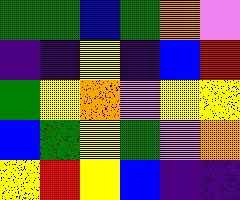[["green", "green", "blue", "green", "orange", "violet"], ["indigo", "indigo", "yellow", "indigo", "blue", "red"], ["green", "yellow", "orange", "violet", "yellow", "yellow"], ["blue", "green", "yellow", "green", "violet", "orange"], ["yellow", "red", "yellow", "blue", "indigo", "indigo"]]